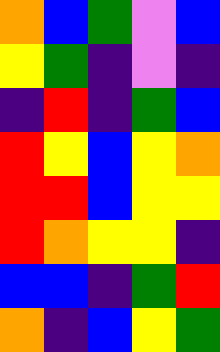[["orange", "blue", "green", "violet", "blue"], ["yellow", "green", "indigo", "violet", "indigo"], ["indigo", "red", "indigo", "green", "blue"], ["red", "yellow", "blue", "yellow", "orange"], ["red", "red", "blue", "yellow", "yellow"], ["red", "orange", "yellow", "yellow", "indigo"], ["blue", "blue", "indigo", "green", "red"], ["orange", "indigo", "blue", "yellow", "green"]]